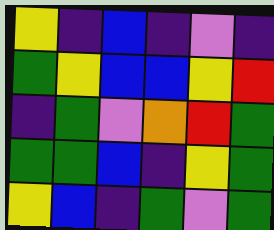[["yellow", "indigo", "blue", "indigo", "violet", "indigo"], ["green", "yellow", "blue", "blue", "yellow", "red"], ["indigo", "green", "violet", "orange", "red", "green"], ["green", "green", "blue", "indigo", "yellow", "green"], ["yellow", "blue", "indigo", "green", "violet", "green"]]